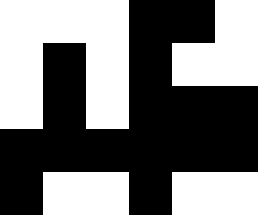[["white", "white", "white", "black", "black", "white"], ["white", "black", "white", "black", "white", "white"], ["white", "black", "white", "black", "black", "black"], ["black", "black", "black", "black", "black", "black"], ["black", "white", "white", "black", "white", "white"]]